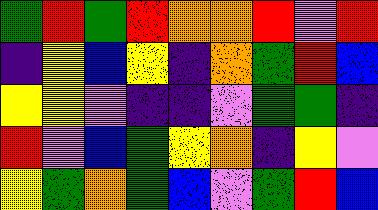[["green", "red", "green", "red", "orange", "orange", "red", "violet", "red"], ["indigo", "yellow", "blue", "yellow", "indigo", "orange", "green", "red", "blue"], ["yellow", "yellow", "violet", "indigo", "indigo", "violet", "green", "green", "indigo"], ["red", "violet", "blue", "green", "yellow", "orange", "indigo", "yellow", "violet"], ["yellow", "green", "orange", "green", "blue", "violet", "green", "red", "blue"]]